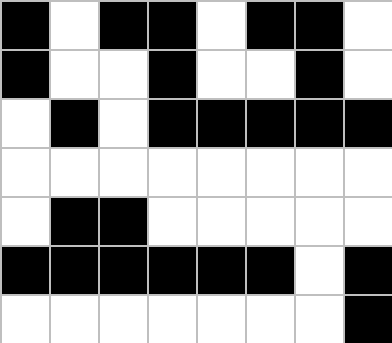[["black", "white", "black", "black", "white", "black", "black", "white"], ["black", "white", "white", "black", "white", "white", "black", "white"], ["white", "black", "white", "black", "black", "black", "black", "black"], ["white", "white", "white", "white", "white", "white", "white", "white"], ["white", "black", "black", "white", "white", "white", "white", "white"], ["black", "black", "black", "black", "black", "black", "white", "black"], ["white", "white", "white", "white", "white", "white", "white", "black"]]